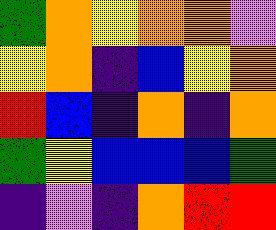[["green", "orange", "yellow", "orange", "orange", "violet"], ["yellow", "orange", "indigo", "blue", "yellow", "orange"], ["red", "blue", "indigo", "orange", "indigo", "orange"], ["green", "yellow", "blue", "blue", "blue", "green"], ["indigo", "violet", "indigo", "orange", "red", "red"]]